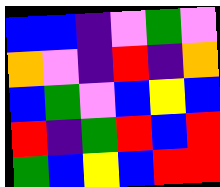[["blue", "blue", "indigo", "violet", "green", "violet"], ["orange", "violet", "indigo", "red", "indigo", "orange"], ["blue", "green", "violet", "blue", "yellow", "blue"], ["red", "indigo", "green", "red", "blue", "red"], ["green", "blue", "yellow", "blue", "red", "red"]]